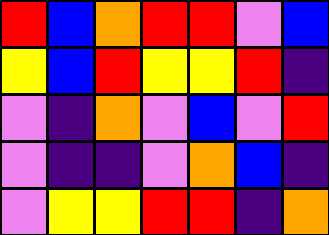[["red", "blue", "orange", "red", "red", "violet", "blue"], ["yellow", "blue", "red", "yellow", "yellow", "red", "indigo"], ["violet", "indigo", "orange", "violet", "blue", "violet", "red"], ["violet", "indigo", "indigo", "violet", "orange", "blue", "indigo"], ["violet", "yellow", "yellow", "red", "red", "indigo", "orange"]]